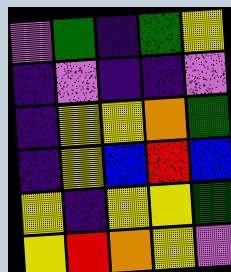[["violet", "green", "indigo", "green", "yellow"], ["indigo", "violet", "indigo", "indigo", "violet"], ["indigo", "yellow", "yellow", "orange", "green"], ["indigo", "yellow", "blue", "red", "blue"], ["yellow", "indigo", "yellow", "yellow", "green"], ["yellow", "red", "orange", "yellow", "violet"]]